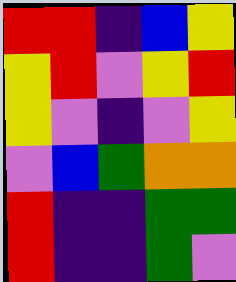[["red", "red", "indigo", "blue", "yellow"], ["yellow", "red", "violet", "yellow", "red"], ["yellow", "violet", "indigo", "violet", "yellow"], ["violet", "blue", "green", "orange", "orange"], ["red", "indigo", "indigo", "green", "green"], ["red", "indigo", "indigo", "green", "violet"]]